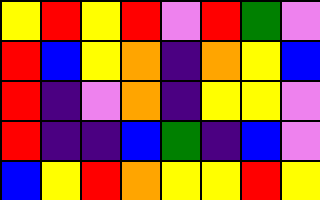[["yellow", "red", "yellow", "red", "violet", "red", "green", "violet"], ["red", "blue", "yellow", "orange", "indigo", "orange", "yellow", "blue"], ["red", "indigo", "violet", "orange", "indigo", "yellow", "yellow", "violet"], ["red", "indigo", "indigo", "blue", "green", "indigo", "blue", "violet"], ["blue", "yellow", "red", "orange", "yellow", "yellow", "red", "yellow"]]